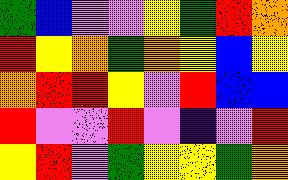[["green", "blue", "violet", "violet", "yellow", "green", "red", "orange"], ["red", "yellow", "orange", "green", "orange", "yellow", "blue", "yellow"], ["orange", "red", "red", "yellow", "violet", "red", "blue", "blue"], ["red", "violet", "violet", "red", "violet", "indigo", "violet", "red"], ["yellow", "red", "violet", "green", "yellow", "yellow", "green", "orange"]]